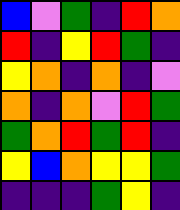[["blue", "violet", "green", "indigo", "red", "orange"], ["red", "indigo", "yellow", "red", "green", "indigo"], ["yellow", "orange", "indigo", "orange", "indigo", "violet"], ["orange", "indigo", "orange", "violet", "red", "green"], ["green", "orange", "red", "green", "red", "indigo"], ["yellow", "blue", "orange", "yellow", "yellow", "green"], ["indigo", "indigo", "indigo", "green", "yellow", "indigo"]]